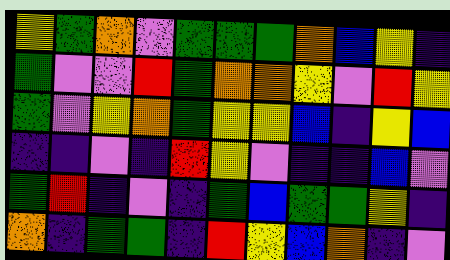[["yellow", "green", "orange", "violet", "green", "green", "green", "orange", "blue", "yellow", "indigo"], ["green", "violet", "violet", "red", "green", "orange", "orange", "yellow", "violet", "red", "yellow"], ["green", "violet", "yellow", "orange", "green", "yellow", "yellow", "blue", "indigo", "yellow", "blue"], ["indigo", "indigo", "violet", "indigo", "red", "yellow", "violet", "indigo", "indigo", "blue", "violet"], ["green", "red", "indigo", "violet", "indigo", "green", "blue", "green", "green", "yellow", "indigo"], ["orange", "indigo", "green", "green", "indigo", "red", "yellow", "blue", "orange", "indigo", "violet"]]